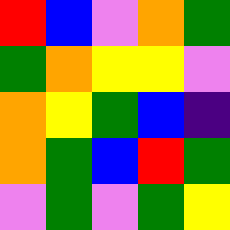[["red", "blue", "violet", "orange", "green"], ["green", "orange", "yellow", "yellow", "violet"], ["orange", "yellow", "green", "blue", "indigo"], ["orange", "green", "blue", "red", "green"], ["violet", "green", "violet", "green", "yellow"]]